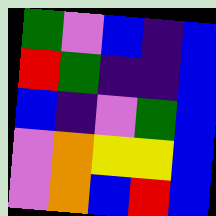[["green", "violet", "blue", "indigo", "blue"], ["red", "green", "indigo", "indigo", "blue"], ["blue", "indigo", "violet", "green", "blue"], ["violet", "orange", "yellow", "yellow", "blue"], ["violet", "orange", "blue", "red", "blue"]]